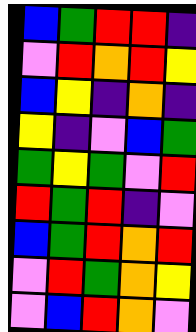[["blue", "green", "red", "red", "indigo"], ["violet", "red", "orange", "red", "yellow"], ["blue", "yellow", "indigo", "orange", "indigo"], ["yellow", "indigo", "violet", "blue", "green"], ["green", "yellow", "green", "violet", "red"], ["red", "green", "red", "indigo", "violet"], ["blue", "green", "red", "orange", "red"], ["violet", "red", "green", "orange", "yellow"], ["violet", "blue", "red", "orange", "violet"]]